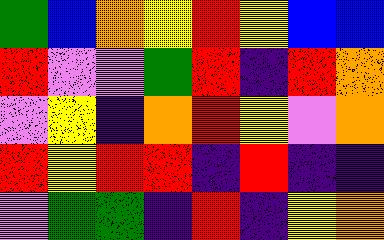[["green", "blue", "orange", "yellow", "red", "yellow", "blue", "blue"], ["red", "violet", "violet", "green", "red", "indigo", "red", "orange"], ["violet", "yellow", "indigo", "orange", "red", "yellow", "violet", "orange"], ["red", "yellow", "red", "red", "indigo", "red", "indigo", "indigo"], ["violet", "green", "green", "indigo", "red", "indigo", "yellow", "orange"]]